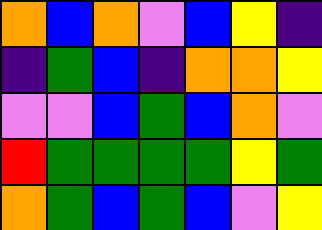[["orange", "blue", "orange", "violet", "blue", "yellow", "indigo"], ["indigo", "green", "blue", "indigo", "orange", "orange", "yellow"], ["violet", "violet", "blue", "green", "blue", "orange", "violet"], ["red", "green", "green", "green", "green", "yellow", "green"], ["orange", "green", "blue", "green", "blue", "violet", "yellow"]]